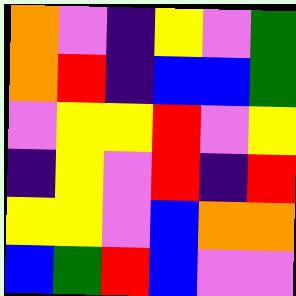[["orange", "violet", "indigo", "yellow", "violet", "green"], ["orange", "red", "indigo", "blue", "blue", "green"], ["violet", "yellow", "yellow", "red", "violet", "yellow"], ["indigo", "yellow", "violet", "red", "indigo", "red"], ["yellow", "yellow", "violet", "blue", "orange", "orange"], ["blue", "green", "red", "blue", "violet", "violet"]]